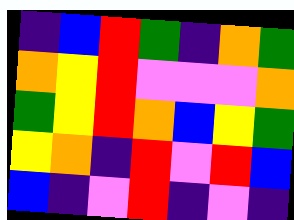[["indigo", "blue", "red", "green", "indigo", "orange", "green"], ["orange", "yellow", "red", "violet", "violet", "violet", "orange"], ["green", "yellow", "red", "orange", "blue", "yellow", "green"], ["yellow", "orange", "indigo", "red", "violet", "red", "blue"], ["blue", "indigo", "violet", "red", "indigo", "violet", "indigo"]]